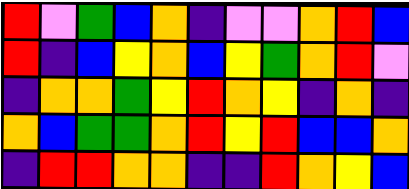[["red", "violet", "green", "blue", "orange", "indigo", "violet", "violet", "orange", "red", "blue"], ["red", "indigo", "blue", "yellow", "orange", "blue", "yellow", "green", "orange", "red", "violet"], ["indigo", "orange", "orange", "green", "yellow", "red", "orange", "yellow", "indigo", "orange", "indigo"], ["orange", "blue", "green", "green", "orange", "red", "yellow", "red", "blue", "blue", "orange"], ["indigo", "red", "red", "orange", "orange", "indigo", "indigo", "red", "orange", "yellow", "blue"]]